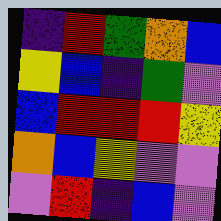[["indigo", "red", "green", "orange", "blue"], ["yellow", "blue", "indigo", "green", "violet"], ["blue", "red", "red", "red", "yellow"], ["orange", "blue", "yellow", "violet", "violet"], ["violet", "red", "indigo", "blue", "violet"]]